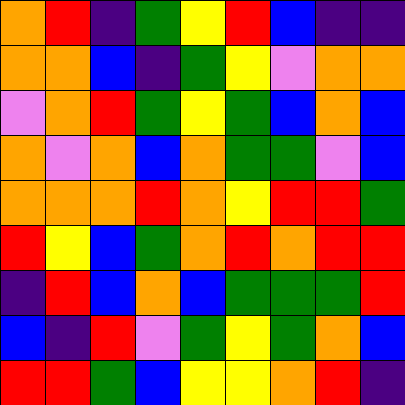[["orange", "red", "indigo", "green", "yellow", "red", "blue", "indigo", "indigo"], ["orange", "orange", "blue", "indigo", "green", "yellow", "violet", "orange", "orange"], ["violet", "orange", "red", "green", "yellow", "green", "blue", "orange", "blue"], ["orange", "violet", "orange", "blue", "orange", "green", "green", "violet", "blue"], ["orange", "orange", "orange", "red", "orange", "yellow", "red", "red", "green"], ["red", "yellow", "blue", "green", "orange", "red", "orange", "red", "red"], ["indigo", "red", "blue", "orange", "blue", "green", "green", "green", "red"], ["blue", "indigo", "red", "violet", "green", "yellow", "green", "orange", "blue"], ["red", "red", "green", "blue", "yellow", "yellow", "orange", "red", "indigo"]]